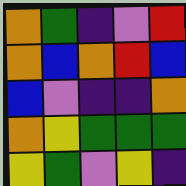[["orange", "green", "indigo", "violet", "red"], ["orange", "blue", "orange", "red", "blue"], ["blue", "violet", "indigo", "indigo", "orange"], ["orange", "yellow", "green", "green", "green"], ["yellow", "green", "violet", "yellow", "indigo"]]